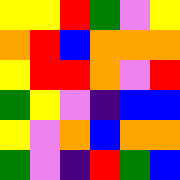[["yellow", "yellow", "red", "green", "violet", "yellow"], ["orange", "red", "blue", "orange", "orange", "orange"], ["yellow", "red", "red", "orange", "violet", "red"], ["green", "yellow", "violet", "indigo", "blue", "blue"], ["yellow", "violet", "orange", "blue", "orange", "orange"], ["green", "violet", "indigo", "red", "green", "blue"]]